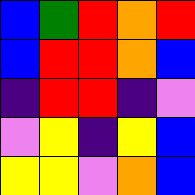[["blue", "green", "red", "orange", "red"], ["blue", "red", "red", "orange", "blue"], ["indigo", "red", "red", "indigo", "violet"], ["violet", "yellow", "indigo", "yellow", "blue"], ["yellow", "yellow", "violet", "orange", "blue"]]